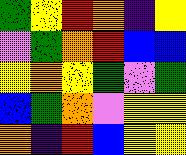[["green", "yellow", "red", "orange", "indigo", "yellow"], ["violet", "green", "orange", "red", "blue", "blue"], ["yellow", "orange", "yellow", "green", "violet", "green"], ["blue", "green", "orange", "violet", "yellow", "yellow"], ["orange", "indigo", "red", "blue", "yellow", "yellow"]]